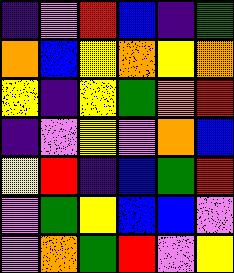[["indigo", "violet", "red", "blue", "indigo", "green"], ["orange", "blue", "yellow", "orange", "yellow", "orange"], ["yellow", "indigo", "yellow", "green", "orange", "red"], ["indigo", "violet", "yellow", "violet", "orange", "blue"], ["yellow", "red", "indigo", "blue", "green", "red"], ["violet", "green", "yellow", "blue", "blue", "violet"], ["violet", "orange", "green", "red", "violet", "yellow"]]